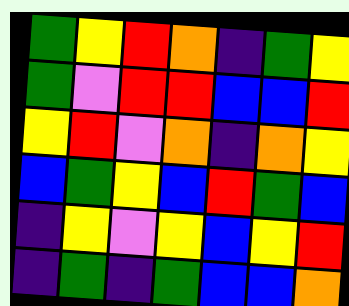[["green", "yellow", "red", "orange", "indigo", "green", "yellow"], ["green", "violet", "red", "red", "blue", "blue", "red"], ["yellow", "red", "violet", "orange", "indigo", "orange", "yellow"], ["blue", "green", "yellow", "blue", "red", "green", "blue"], ["indigo", "yellow", "violet", "yellow", "blue", "yellow", "red"], ["indigo", "green", "indigo", "green", "blue", "blue", "orange"]]